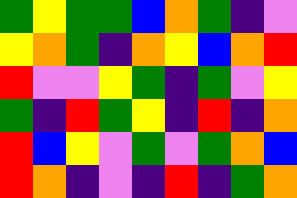[["green", "yellow", "green", "green", "blue", "orange", "green", "indigo", "violet"], ["yellow", "orange", "green", "indigo", "orange", "yellow", "blue", "orange", "red"], ["red", "violet", "violet", "yellow", "green", "indigo", "green", "violet", "yellow"], ["green", "indigo", "red", "green", "yellow", "indigo", "red", "indigo", "orange"], ["red", "blue", "yellow", "violet", "green", "violet", "green", "orange", "blue"], ["red", "orange", "indigo", "violet", "indigo", "red", "indigo", "green", "orange"]]